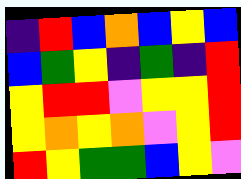[["indigo", "red", "blue", "orange", "blue", "yellow", "blue"], ["blue", "green", "yellow", "indigo", "green", "indigo", "red"], ["yellow", "red", "red", "violet", "yellow", "yellow", "red"], ["yellow", "orange", "yellow", "orange", "violet", "yellow", "red"], ["red", "yellow", "green", "green", "blue", "yellow", "violet"]]